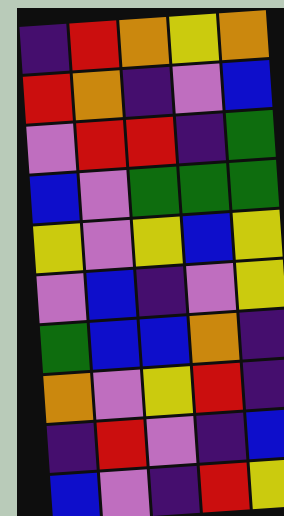[["indigo", "red", "orange", "yellow", "orange"], ["red", "orange", "indigo", "violet", "blue"], ["violet", "red", "red", "indigo", "green"], ["blue", "violet", "green", "green", "green"], ["yellow", "violet", "yellow", "blue", "yellow"], ["violet", "blue", "indigo", "violet", "yellow"], ["green", "blue", "blue", "orange", "indigo"], ["orange", "violet", "yellow", "red", "indigo"], ["indigo", "red", "violet", "indigo", "blue"], ["blue", "violet", "indigo", "red", "yellow"]]